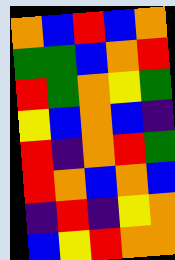[["orange", "blue", "red", "blue", "orange"], ["green", "green", "blue", "orange", "red"], ["red", "green", "orange", "yellow", "green"], ["yellow", "blue", "orange", "blue", "indigo"], ["red", "indigo", "orange", "red", "green"], ["red", "orange", "blue", "orange", "blue"], ["indigo", "red", "indigo", "yellow", "orange"], ["blue", "yellow", "red", "orange", "orange"]]